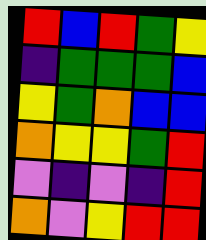[["red", "blue", "red", "green", "yellow"], ["indigo", "green", "green", "green", "blue"], ["yellow", "green", "orange", "blue", "blue"], ["orange", "yellow", "yellow", "green", "red"], ["violet", "indigo", "violet", "indigo", "red"], ["orange", "violet", "yellow", "red", "red"]]